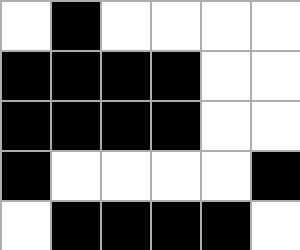[["white", "black", "white", "white", "white", "white"], ["black", "black", "black", "black", "white", "white"], ["black", "black", "black", "black", "white", "white"], ["black", "white", "white", "white", "white", "black"], ["white", "black", "black", "black", "black", "white"]]